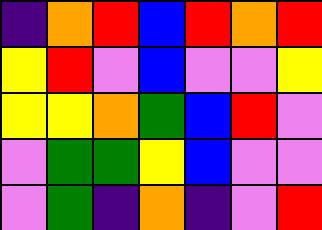[["indigo", "orange", "red", "blue", "red", "orange", "red"], ["yellow", "red", "violet", "blue", "violet", "violet", "yellow"], ["yellow", "yellow", "orange", "green", "blue", "red", "violet"], ["violet", "green", "green", "yellow", "blue", "violet", "violet"], ["violet", "green", "indigo", "orange", "indigo", "violet", "red"]]